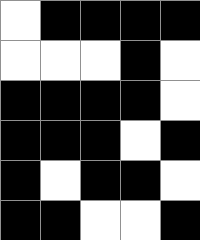[["white", "black", "black", "black", "black"], ["white", "white", "white", "black", "white"], ["black", "black", "black", "black", "white"], ["black", "black", "black", "white", "black"], ["black", "white", "black", "black", "white"], ["black", "black", "white", "white", "black"]]